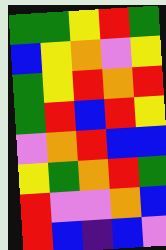[["green", "green", "yellow", "red", "green"], ["blue", "yellow", "orange", "violet", "yellow"], ["green", "yellow", "red", "orange", "red"], ["green", "red", "blue", "red", "yellow"], ["violet", "orange", "red", "blue", "blue"], ["yellow", "green", "orange", "red", "green"], ["red", "violet", "violet", "orange", "blue"], ["red", "blue", "indigo", "blue", "violet"]]